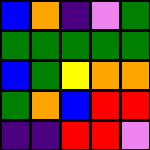[["blue", "orange", "indigo", "violet", "green"], ["green", "green", "green", "green", "green"], ["blue", "green", "yellow", "orange", "orange"], ["green", "orange", "blue", "red", "red"], ["indigo", "indigo", "red", "red", "violet"]]